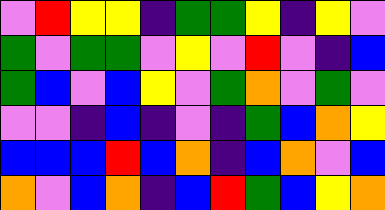[["violet", "red", "yellow", "yellow", "indigo", "green", "green", "yellow", "indigo", "yellow", "violet"], ["green", "violet", "green", "green", "violet", "yellow", "violet", "red", "violet", "indigo", "blue"], ["green", "blue", "violet", "blue", "yellow", "violet", "green", "orange", "violet", "green", "violet"], ["violet", "violet", "indigo", "blue", "indigo", "violet", "indigo", "green", "blue", "orange", "yellow"], ["blue", "blue", "blue", "red", "blue", "orange", "indigo", "blue", "orange", "violet", "blue"], ["orange", "violet", "blue", "orange", "indigo", "blue", "red", "green", "blue", "yellow", "orange"]]